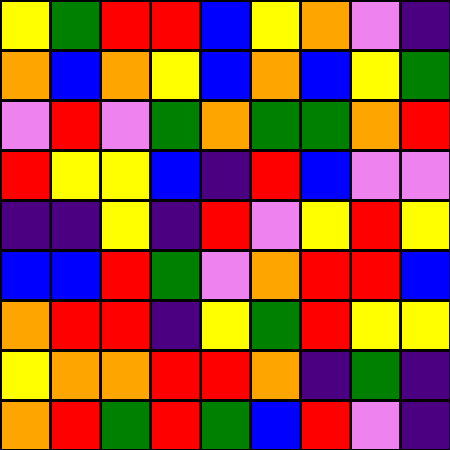[["yellow", "green", "red", "red", "blue", "yellow", "orange", "violet", "indigo"], ["orange", "blue", "orange", "yellow", "blue", "orange", "blue", "yellow", "green"], ["violet", "red", "violet", "green", "orange", "green", "green", "orange", "red"], ["red", "yellow", "yellow", "blue", "indigo", "red", "blue", "violet", "violet"], ["indigo", "indigo", "yellow", "indigo", "red", "violet", "yellow", "red", "yellow"], ["blue", "blue", "red", "green", "violet", "orange", "red", "red", "blue"], ["orange", "red", "red", "indigo", "yellow", "green", "red", "yellow", "yellow"], ["yellow", "orange", "orange", "red", "red", "orange", "indigo", "green", "indigo"], ["orange", "red", "green", "red", "green", "blue", "red", "violet", "indigo"]]